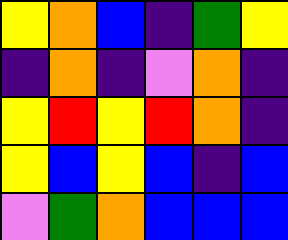[["yellow", "orange", "blue", "indigo", "green", "yellow"], ["indigo", "orange", "indigo", "violet", "orange", "indigo"], ["yellow", "red", "yellow", "red", "orange", "indigo"], ["yellow", "blue", "yellow", "blue", "indigo", "blue"], ["violet", "green", "orange", "blue", "blue", "blue"]]